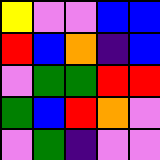[["yellow", "violet", "violet", "blue", "blue"], ["red", "blue", "orange", "indigo", "blue"], ["violet", "green", "green", "red", "red"], ["green", "blue", "red", "orange", "violet"], ["violet", "green", "indigo", "violet", "violet"]]